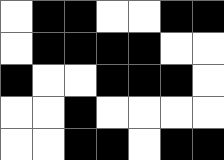[["white", "black", "black", "white", "white", "black", "black"], ["white", "black", "black", "black", "black", "white", "white"], ["black", "white", "white", "black", "black", "black", "white"], ["white", "white", "black", "white", "white", "white", "white"], ["white", "white", "black", "black", "white", "black", "black"]]